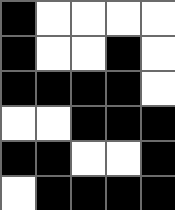[["black", "white", "white", "white", "white"], ["black", "white", "white", "black", "white"], ["black", "black", "black", "black", "white"], ["white", "white", "black", "black", "black"], ["black", "black", "white", "white", "black"], ["white", "black", "black", "black", "black"]]